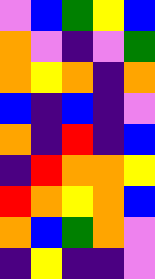[["violet", "blue", "green", "yellow", "blue"], ["orange", "violet", "indigo", "violet", "green"], ["orange", "yellow", "orange", "indigo", "orange"], ["blue", "indigo", "blue", "indigo", "violet"], ["orange", "indigo", "red", "indigo", "blue"], ["indigo", "red", "orange", "orange", "yellow"], ["red", "orange", "yellow", "orange", "blue"], ["orange", "blue", "green", "orange", "violet"], ["indigo", "yellow", "indigo", "indigo", "violet"]]